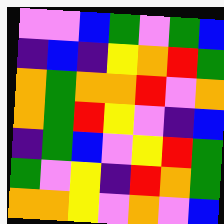[["violet", "violet", "blue", "green", "violet", "green", "blue"], ["indigo", "blue", "indigo", "yellow", "orange", "red", "green"], ["orange", "green", "orange", "orange", "red", "violet", "orange"], ["orange", "green", "red", "yellow", "violet", "indigo", "blue"], ["indigo", "green", "blue", "violet", "yellow", "red", "green"], ["green", "violet", "yellow", "indigo", "red", "orange", "green"], ["orange", "orange", "yellow", "violet", "orange", "violet", "blue"]]